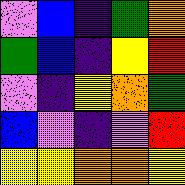[["violet", "blue", "indigo", "green", "orange"], ["green", "blue", "indigo", "yellow", "red"], ["violet", "indigo", "yellow", "orange", "green"], ["blue", "violet", "indigo", "violet", "red"], ["yellow", "yellow", "orange", "orange", "yellow"]]